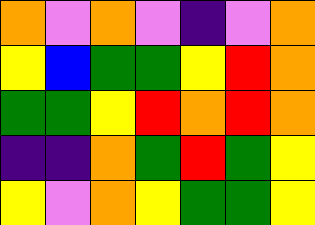[["orange", "violet", "orange", "violet", "indigo", "violet", "orange"], ["yellow", "blue", "green", "green", "yellow", "red", "orange"], ["green", "green", "yellow", "red", "orange", "red", "orange"], ["indigo", "indigo", "orange", "green", "red", "green", "yellow"], ["yellow", "violet", "orange", "yellow", "green", "green", "yellow"]]